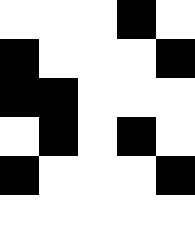[["white", "white", "white", "black", "white"], ["black", "white", "white", "white", "black"], ["black", "black", "white", "white", "white"], ["white", "black", "white", "black", "white"], ["black", "white", "white", "white", "black"], ["white", "white", "white", "white", "white"]]